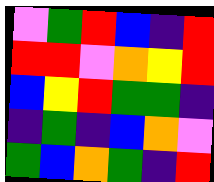[["violet", "green", "red", "blue", "indigo", "red"], ["red", "red", "violet", "orange", "yellow", "red"], ["blue", "yellow", "red", "green", "green", "indigo"], ["indigo", "green", "indigo", "blue", "orange", "violet"], ["green", "blue", "orange", "green", "indigo", "red"]]